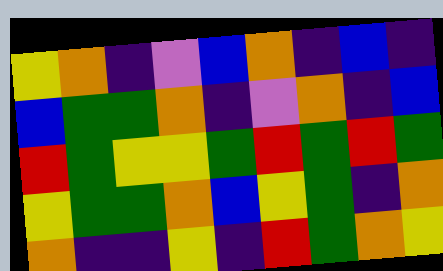[["yellow", "orange", "indigo", "violet", "blue", "orange", "indigo", "blue", "indigo"], ["blue", "green", "green", "orange", "indigo", "violet", "orange", "indigo", "blue"], ["red", "green", "yellow", "yellow", "green", "red", "green", "red", "green"], ["yellow", "green", "green", "orange", "blue", "yellow", "green", "indigo", "orange"], ["orange", "indigo", "indigo", "yellow", "indigo", "red", "green", "orange", "yellow"]]